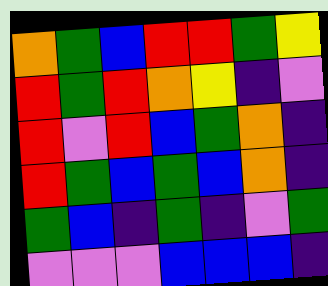[["orange", "green", "blue", "red", "red", "green", "yellow"], ["red", "green", "red", "orange", "yellow", "indigo", "violet"], ["red", "violet", "red", "blue", "green", "orange", "indigo"], ["red", "green", "blue", "green", "blue", "orange", "indigo"], ["green", "blue", "indigo", "green", "indigo", "violet", "green"], ["violet", "violet", "violet", "blue", "blue", "blue", "indigo"]]